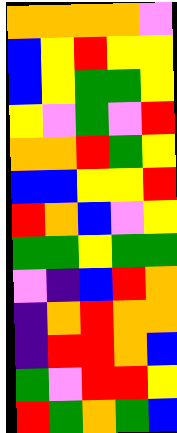[["orange", "orange", "orange", "orange", "violet"], ["blue", "yellow", "red", "yellow", "yellow"], ["blue", "yellow", "green", "green", "yellow"], ["yellow", "violet", "green", "violet", "red"], ["orange", "orange", "red", "green", "yellow"], ["blue", "blue", "yellow", "yellow", "red"], ["red", "orange", "blue", "violet", "yellow"], ["green", "green", "yellow", "green", "green"], ["violet", "indigo", "blue", "red", "orange"], ["indigo", "orange", "red", "orange", "orange"], ["indigo", "red", "red", "orange", "blue"], ["green", "violet", "red", "red", "yellow"], ["red", "green", "orange", "green", "blue"]]